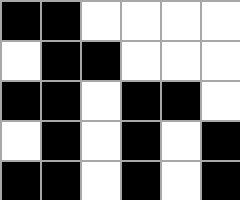[["black", "black", "white", "white", "white", "white"], ["white", "black", "black", "white", "white", "white"], ["black", "black", "white", "black", "black", "white"], ["white", "black", "white", "black", "white", "black"], ["black", "black", "white", "black", "white", "black"]]